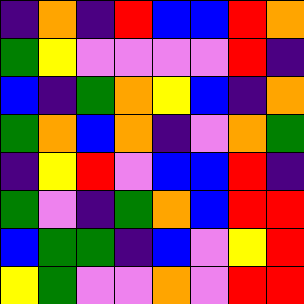[["indigo", "orange", "indigo", "red", "blue", "blue", "red", "orange"], ["green", "yellow", "violet", "violet", "violet", "violet", "red", "indigo"], ["blue", "indigo", "green", "orange", "yellow", "blue", "indigo", "orange"], ["green", "orange", "blue", "orange", "indigo", "violet", "orange", "green"], ["indigo", "yellow", "red", "violet", "blue", "blue", "red", "indigo"], ["green", "violet", "indigo", "green", "orange", "blue", "red", "red"], ["blue", "green", "green", "indigo", "blue", "violet", "yellow", "red"], ["yellow", "green", "violet", "violet", "orange", "violet", "red", "red"]]